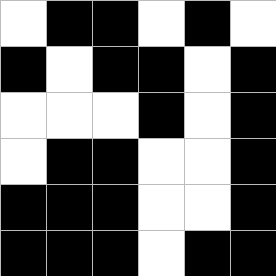[["white", "black", "black", "white", "black", "white"], ["black", "white", "black", "black", "white", "black"], ["white", "white", "white", "black", "white", "black"], ["white", "black", "black", "white", "white", "black"], ["black", "black", "black", "white", "white", "black"], ["black", "black", "black", "white", "black", "black"]]